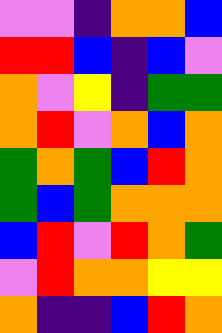[["violet", "violet", "indigo", "orange", "orange", "blue"], ["red", "red", "blue", "indigo", "blue", "violet"], ["orange", "violet", "yellow", "indigo", "green", "green"], ["orange", "red", "violet", "orange", "blue", "orange"], ["green", "orange", "green", "blue", "red", "orange"], ["green", "blue", "green", "orange", "orange", "orange"], ["blue", "red", "violet", "red", "orange", "green"], ["violet", "red", "orange", "orange", "yellow", "yellow"], ["orange", "indigo", "indigo", "blue", "red", "orange"]]